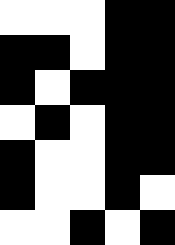[["white", "white", "white", "black", "black"], ["black", "black", "white", "black", "black"], ["black", "white", "black", "black", "black"], ["white", "black", "white", "black", "black"], ["black", "white", "white", "black", "black"], ["black", "white", "white", "black", "white"], ["white", "white", "black", "white", "black"]]